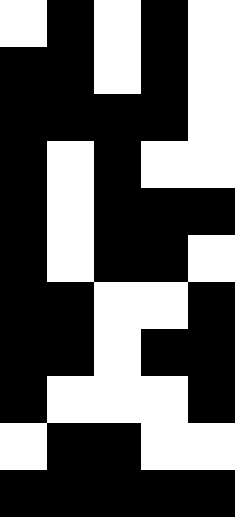[["white", "black", "white", "black", "white"], ["black", "black", "white", "black", "white"], ["black", "black", "black", "black", "white"], ["black", "white", "black", "white", "white"], ["black", "white", "black", "black", "black"], ["black", "white", "black", "black", "white"], ["black", "black", "white", "white", "black"], ["black", "black", "white", "black", "black"], ["black", "white", "white", "white", "black"], ["white", "black", "black", "white", "white"], ["black", "black", "black", "black", "black"]]